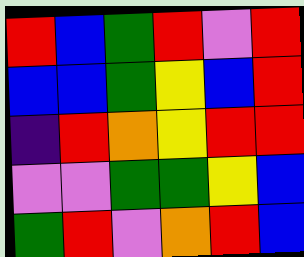[["red", "blue", "green", "red", "violet", "red"], ["blue", "blue", "green", "yellow", "blue", "red"], ["indigo", "red", "orange", "yellow", "red", "red"], ["violet", "violet", "green", "green", "yellow", "blue"], ["green", "red", "violet", "orange", "red", "blue"]]